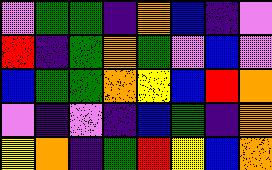[["violet", "green", "green", "indigo", "orange", "blue", "indigo", "violet"], ["red", "indigo", "green", "orange", "green", "violet", "blue", "violet"], ["blue", "green", "green", "orange", "yellow", "blue", "red", "orange"], ["violet", "indigo", "violet", "indigo", "blue", "green", "indigo", "orange"], ["yellow", "orange", "indigo", "green", "red", "yellow", "blue", "orange"]]